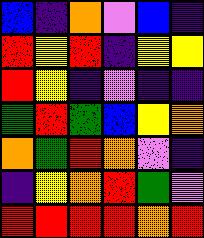[["blue", "indigo", "orange", "violet", "blue", "indigo"], ["red", "yellow", "red", "indigo", "yellow", "yellow"], ["red", "yellow", "indigo", "violet", "indigo", "indigo"], ["green", "red", "green", "blue", "yellow", "orange"], ["orange", "green", "red", "orange", "violet", "indigo"], ["indigo", "yellow", "orange", "red", "green", "violet"], ["red", "red", "red", "red", "orange", "red"]]